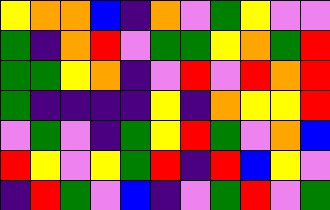[["yellow", "orange", "orange", "blue", "indigo", "orange", "violet", "green", "yellow", "violet", "violet"], ["green", "indigo", "orange", "red", "violet", "green", "green", "yellow", "orange", "green", "red"], ["green", "green", "yellow", "orange", "indigo", "violet", "red", "violet", "red", "orange", "red"], ["green", "indigo", "indigo", "indigo", "indigo", "yellow", "indigo", "orange", "yellow", "yellow", "red"], ["violet", "green", "violet", "indigo", "green", "yellow", "red", "green", "violet", "orange", "blue"], ["red", "yellow", "violet", "yellow", "green", "red", "indigo", "red", "blue", "yellow", "violet"], ["indigo", "red", "green", "violet", "blue", "indigo", "violet", "green", "red", "violet", "green"]]